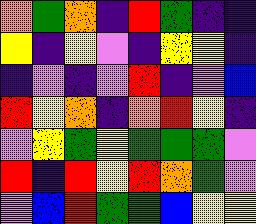[["orange", "green", "orange", "indigo", "red", "green", "indigo", "indigo"], ["yellow", "indigo", "yellow", "violet", "indigo", "yellow", "yellow", "indigo"], ["indigo", "violet", "indigo", "violet", "red", "indigo", "violet", "blue"], ["red", "yellow", "orange", "indigo", "orange", "red", "yellow", "indigo"], ["violet", "yellow", "green", "yellow", "green", "green", "green", "violet"], ["red", "indigo", "red", "yellow", "red", "orange", "green", "violet"], ["violet", "blue", "red", "green", "green", "blue", "yellow", "yellow"]]